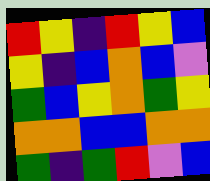[["red", "yellow", "indigo", "red", "yellow", "blue"], ["yellow", "indigo", "blue", "orange", "blue", "violet"], ["green", "blue", "yellow", "orange", "green", "yellow"], ["orange", "orange", "blue", "blue", "orange", "orange"], ["green", "indigo", "green", "red", "violet", "blue"]]